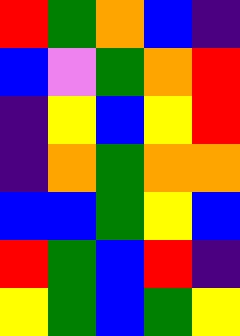[["red", "green", "orange", "blue", "indigo"], ["blue", "violet", "green", "orange", "red"], ["indigo", "yellow", "blue", "yellow", "red"], ["indigo", "orange", "green", "orange", "orange"], ["blue", "blue", "green", "yellow", "blue"], ["red", "green", "blue", "red", "indigo"], ["yellow", "green", "blue", "green", "yellow"]]